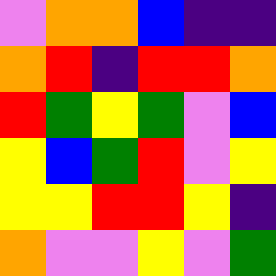[["violet", "orange", "orange", "blue", "indigo", "indigo"], ["orange", "red", "indigo", "red", "red", "orange"], ["red", "green", "yellow", "green", "violet", "blue"], ["yellow", "blue", "green", "red", "violet", "yellow"], ["yellow", "yellow", "red", "red", "yellow", "indigo"], ["orange", "violet", "violet", "yellow", "violet", "green"]]